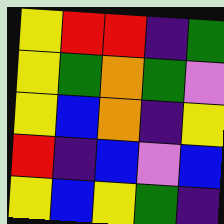[["yellow", "red", "red", "indigo", "green"], ["yellow", "green", "orange", "green", "violet"], ["yellow", "blue", "orange", "indigo", "yellow"], ["red", "indigo", "blue", "violet", "blue"], ["yellow", "blue", "yellow", "green", "indigo"]]